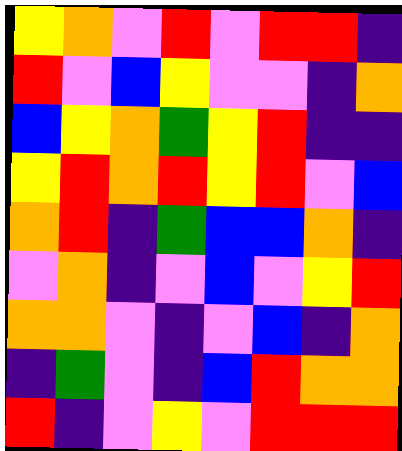[["yellow", "orange", "violet", "red", "violet", "red", "red", "indigo"], ["red", "violet", "blue", "yellow", "violet", "violet", "indigo", "orange"], ["blue", "yellow", "orange", "green", "yellow", "red", "indigo", "indigo"], ["yellow", "red", "orange", "red", "yellow", "red", "violet", "blue"], ["orange", "red", "indigo", "green", "blue", "blue", "orange", "indigo"], ["violet", "orange", "indigo", "violet", "blue", "violet", "yellow", "red"], ["orange", "orange", "violet", "indigo", "violet", "blue", "indigo", "orange"], ["indigo", "green", "violet", "indigo", "blue", "red", "orange", "orange"], ["red", "indigo", "violet", "yellow", "violet", "red", "red", "red"]]